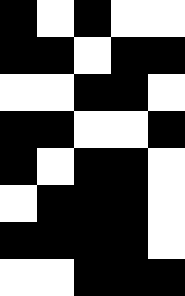[["black", "white", "black", "white", "white"], ["black", "black", "white", "black", "black"], ["white", "white", "black", "black", "white"], ["black", "black", "white", "white", "black"], ["black", "white", "black", "black", "white"], ["white", "black", "black", "black", "white"], ["black", "black", "black", "black", "white"], ["white", "white", "black", "black", "black"]]